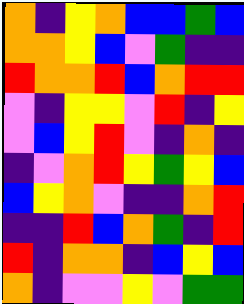[["orange", "indigo", "yellow", "orange", "blue", "blue", "green", "blue"], ["orange", "orange", "yellow", "blue", "violet", "green", "indigo", "indigo"], ["red", "orange", "orange", "red", "blue", "orange", "red", "red"], ["violet", "indigo", "yellow", "yellow", "violet", "red", "indigo", "yellow"], ["violet", "blue", "yellow", "red", "violet", "indigo", "orange", "indigo"], ["indigo", "violet", "orange", "red", "yellow", "green", "yellow", "blue"], ["blue", "yellow", "orange", "violet", "indigo", "indigo", "orange", "red"], ["indigo", "indigo", "red", "blue", "orange", "green", "indigo", "red"], ["red", "indigo", "orange", "orange", "indigo", "blue", "yellow", "blue"], ["orange", "indigo", "violet", "violet", "yellow", "violet", "green", "green"]]